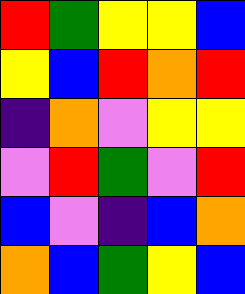[["red", "green", "yellow", "yellow", "blue"], ["yellow", "blue", "red", "orange", "red"], ["indigo", "orange", "violet", "yellow", "yellow"], ["violet", "red", "green", "violet", "red"], ["blue", "violet", "indigo", "blue", "orange"], ["orange", "blue", "green", "yellow", "blue"]]